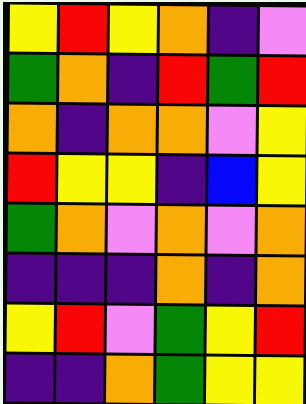[["yellow", "red", "yellow", "orange", "indigo", "violet"], ["green", "orange", "indigo", "red", "green", "red"], ["orange", "indigo", "orange", "orange", "violet", "yellow"], ["red", "yellow", "yellow", "indigo", "blue", "yellow"], ["green", "orange", "violet", "orange", "violet", "orange"], ["indigo", "indigo", "indigo", "orange", "indigo", "orange"], ["yellow", "red", "violet", "green", "yellow", "red"], ["indigo", "indigo", "orange", "green", "yellow", "yellow"]]